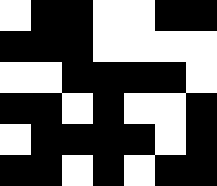[["white", "black", "black", "white", "white", "black", "black"], ["black", "black", "black", "white", "white", "white", "white"], ["white", "white", "black", "black", "black", "black", "white"], ["black", "black", "white", "black", "white", "white", "black"], ["white", "black", "black", "black", "black", "white", "black"], ["black", "black", "white", "black", "white", "black", "black"]]